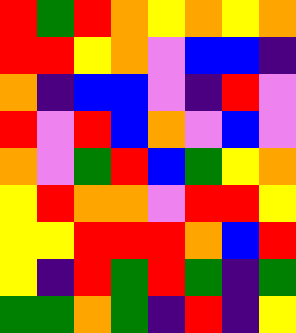[["red", "green", "red", "orange", "yellow", "orange", "yellow", "orange"], ["red", "red", "yellow", "orange", "violet", "blue", "blue", "indigo"], ["orange", "indigo", "blue", "blue", "violet", "indigo", "red", "violet"], ["red", "violet", "red", "blue", "orange", "violet", "blue", "violet"], ["orange", "violet", "green", "red", "blue", "green", "yellow", "orange"], ["yellow", "red", "orange", "orange", "violet", "red", "red", "yellow"], ["yellow", "yellow", "red", "red", "red", "orange", "blue", "red"], ["yellow", "indigo", "red", "green", "red", "green", "indigo", "green"], ["green", "green", "orange", "green", "indigo", "red", "indigo", "yellow"]]